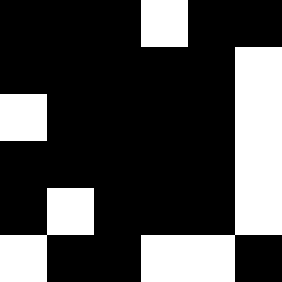[["black", "black", "black", "white", "black", "black"], ["black", "black", "black", "black", "black", "white"], ["white", "black", "black", "black", "black", "white"], ["black", "black", "black", "black", "black", "white"], ["black", "white", "black", "black", "black", "white"], ["white", "black", "black", "white", "white", "black"]]